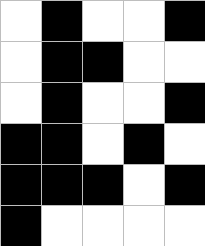[["white", "black", "white", "white", "black"], ["white", "black", "black", "white", "white"], ["white", "black", "white", "white", "black"], ["black", "black", "white", "black", "white"], ["black", "black", "black", "white", "black"], ["black", "white", "white", "white", "white"]]